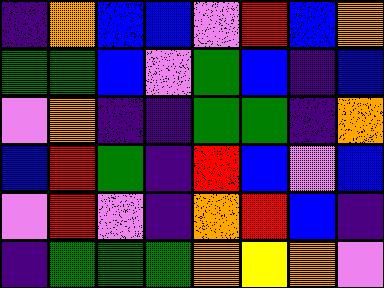[["indigo", "orange", "blue", "blue", "violet", "red", "blue", "orange"], ["green", "green", "blue", "violet", "green", "blue", "indigo", "blue"], ["violet", "orange", "indigo", "indigo", "green", "green", "indigo", "orange"], ["blue", "red", "green", "indigo", "red", "blue", "violet", "blue"], ["violet", "red", "violet", "indigo", "orange", "red", "blue", "indigo"], ["indigo", "green", "green", "green", "orange", "yellow", "orange", "violet"]]